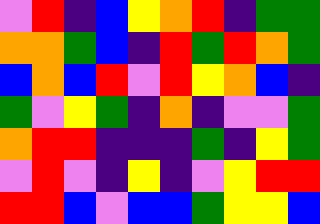[["violet", "red", "indigo", "blue", "yellow", "orange", "red", "indigo", "green", "green"], ["orange", "orange", "green", "blue", "indigo", "red", "green", "red", "orange", "green"], ["blue", "orange", "blue", "red", "violet", "red", "yellow", "orange", "blue", "indigo"], ["green", "violet", "yellow", "green", "indigo", "orange", "indigo", "violet", "violet", "green"], ["orange", "red", "red", "indigo", "indigo", "indigo", "green", "indigo", "yellow", "green"], ["violet", "red", "violet", "indigo", "yellow", "indigo", "violet", "yellow", "red", "red"], ["red", "red", "blue", "violet", "blue", "blue", "green", "yellow", "yellow", "blue"]]